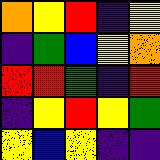[["orange", "yellow", "red", "indigo", "yellow"], ["indigo", "green", "blue", "yellow", "orange"], ["red", "red", "green", "indigo", "red"], ["indigo", "yellow", "red", "yellow", "green"], ["yellow", "blue", "yellow", "indigo", "indigo"]]